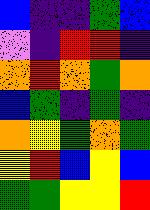[["blue", "indigo", "indigo", "green", "blue"], ["violet", "indigo", "red", "red", "indigo"], ["orange", "red", "orange", "green", "orange"], ["blue", "green", "indigo", "green", "indigo"], ["orange", "yellow", "green", "orange", "green"], ["yellow", "red", "blue", "yellow", "blue"], ["green", "green", "yellow", "yellow", "red"]]